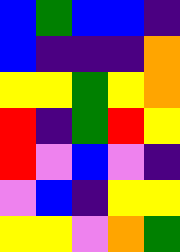[["blue", "green", "blue", "blue", "indigo"], ["blue", "indigo", "indigo", "indigo", "orange"], ["yellow", "yellow", "green", "yellow", "orange"], ["red", "indigo", "green", "red", "yellow"], ["red", "violet", "blue", "violet", "indigo"], ["violet", "blue", "indigo", "yellow", "yellow"], ["yellow", "yellow", "violet", "orange", "green"]]